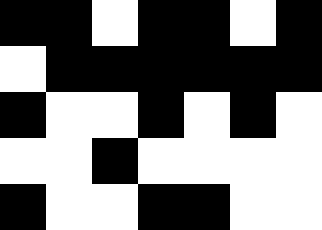[["black", "black", "white", "black", "black", "white", "black"], ["white", "black", "black", "black", "black", "black", "black"], ["black", "white", "white", "black", "white", "black", "white"], ["white", "white", "black", "white", "white", "white", "white"], ["black", "white", "white", "black", "black", "white", "white"]]